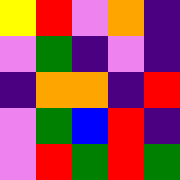[["yellow", "red", "violet", "orange", "indigo"], ["violet", "green", "indigo", "violet", "indigo"], ["indigo", "orange", "orange", "indigo", "red"], ["violet", "green", "blue", "red", "indigo"], ["violet", "red", "green", "red", "green"]]